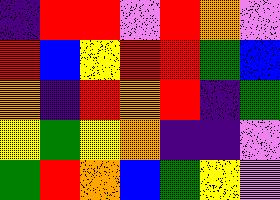[["indigo", "red", "red", "violet", "red", "orange", "violet"], ["red", "blue", "yellow", "red", "red", "green", "blue"], ["orange", "indigo", "red", "orange", "red", "indigo", "green"], ["yellow", "green", "yellow", "orange", "indigo", "indigo", "violet"], ["green", "red", "orange", "blue", "green", "yellow", "violet"]]